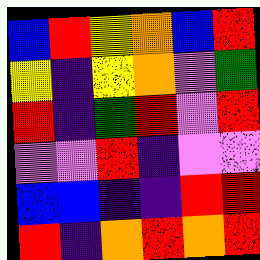[["blue", "red", "yellow", "orange", "blue", "red"], ["yellow", "indigo", "yellow", "orange", "violet", "green"], ["red", "indigo", "green", "red", "violet", "red"], ["violet", "violet", "red", "indigo", "violet", "violet"], ["blue", "blue", "indigo", "indigo", "red", "red"], ["red", "indigo", "orange", "red", "orange", "red"]]